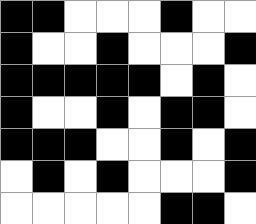[["black", "black", "white", "white", "white", "black", "white", "white"], ["black", "white", "white", "black", "white", "white", "white", "black"], ["black", "black", "black", "black", "black", "white", "black", "white"], ["black", "white", "white", "black", "white", "black", "black", "white"], ["black", "black", "black", "white", "white", "black", "white", "black"], ["white", "black", "white", "black", "white", "white", "white", "black"], ["white", "white", "white", "white", "white", "black", "black", "white"]]